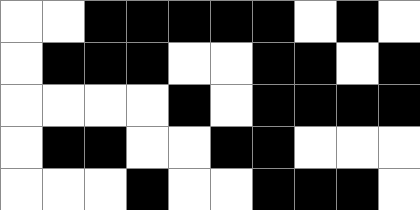[["white", "white", "black", "black", "black", "black", "black", "white", "black", "white"], ["white", "black", "black", "black", "white", "white", "black", "black", "white", "black"], ["white", "white", "white", "white", "black", "white", "black", "black", "black", "black"], ["white", "black", "black", "white", "white", "black", "black", "white", "white", "white"], ["white", "white", "white", "black", "white", "white", "black", "black", "black", "white"]]